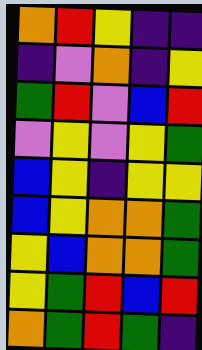[["orange", "red", "yellow", "indigo", "indigo"], ["indigo", "violet", "orange", "indigo", "yellow"], ["green", "red", "violet", "blue", "red"], ["violet", "yellow", "violet", "yellow", "green"], ["blue", "yellow", "indigo", "yellow", "yellow"], ["blue", "yellow", "orange", "orange", "green"], ["yellow", "blue", "orange", "orange", "green"], ["yellow", "green", "red", "blue", "red"], ["orange", "green", "red", "green", "indigo"]]